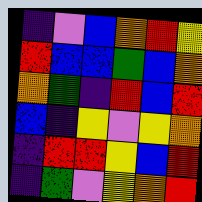[["indigo", "violet", "blue", "orange", "red", "yellow"], ["red", "blue", "blue", "green", "blue", "orange"], ["orange", "green", "indigo", "red", "blue", "red"], ["blue", "indigo", "yellow", "violet", "yellow", "orange"], ["indigo", "red", "red", "yellow", "blue", "red"], ["indigo", "green", "violet", "yellow", "orange", "red"]]